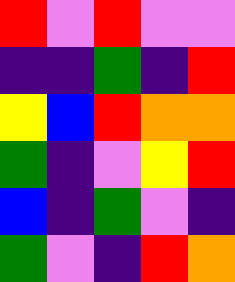[["red", "violet", "red", "violet", "violet"], ["indigo", "indigo", "green", "indigo", "red"], ["yellow", "blue", "red", "orange", "orange"], ["green", "indigo", "violet", "yellow", "red"], ["blue", "indigo", "green", "violet", "indigo"], ["green", "violet", "indigo", "red", "orange"]]